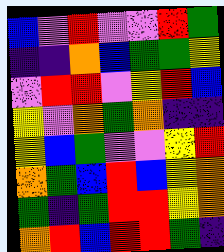[["blue", "violet", "red", "violet", "violet", "red", "green"], ["indigo", "indigo", "orange", "blue", "green", "green", "yellow"], ["violet", "red", "red", "violet", "yellow", "red", "blue"], ["yellow", "violet", "orange", "green", "orange", "indigo", "indigo"], ["yellow", "blue", "green", "violet", "violet", "yellow", "red"], ["orange", "green", "blue", "red", "blue", "yellow", "orange"], ["green", "indigo", "green", "red", "red", "yellow", "orange"], ["orange", "red", "blue", "red", "red", "green", "indigo"]]